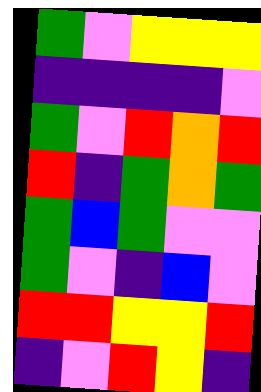[["green", "violet", "yellow", "yellow", "yellow"], ["indigo", "indigo", "indigo", "indigo", "violet"], ["green", "violet", "red", "orange", "red"], ["red", "indigo", "green", "orange", "green"], ["green", "blue", "green", "violet", "violet"], ["green", "violet", "indigo", "blue", "violet"], ["red", "red", "yellow", "yellow", "red"], ["indigo", "violet", "red", "yellow", "indigo"]]